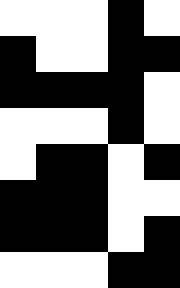[["white", "white", "white", "black", "white"], ["black", "white", "white", "black", "black"], ["black", "black", "black", "black", "white"], ["white", "white", "white", "black", "white"], ["white", "black", "black", "white", "black"], ["black", "black", "black", "white", "white"], ["black", "black", "black", "white", "black"], ["white", "white", "white", "black", "black"]]